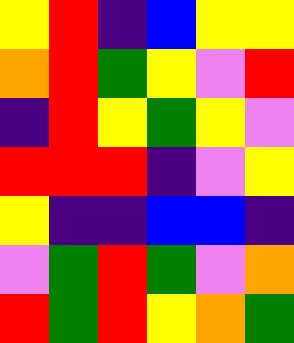[["yellow", "red", "indigo", "blue", "yellow", "yellow"], ["orange", "red", "green", "yellow", "violet", "red"], ["indigo", "red", "yellow", "green", "yellow", "violet"], ["red", "red", "red", "indigo", "violet", "yellow"], ["yellow", "indigo", "indigo", "blue", "blue", "indigo"], ["violet", "green", "red", "green", "violet", "orange"], ["red", "green", "red", "yellow", "orange", "green"]]